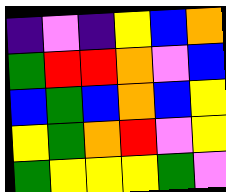[["indigo", "violet", "indigo", "yellow", "blue", "orange"], ["green", "red", "red", "orange", "violet", "blue"], ["blue", "green", "blue", "orange", "blue", "yellow"], ["yellow", "green", "orange", "red", "violet", "yellow"], ["green", "yellow", "yellow", "yellow", "green", "violet"]]